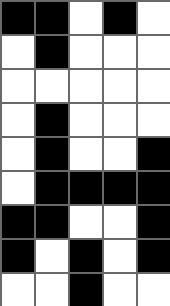[["black", "black", "white", "black", "white"], ["white", "black", "white", "white", "white"], ["white", "white", "white", "white", "white"], ["white", "black", "white", "white", "white"], ["white", "black", "white", "white", "black"], ["white", "black", "black", "black", "black"], ["black", "black", "white", "white", "black"], ["black", "white", "black", "white", "black"], ["white", "white", "black", "white", "white"]]